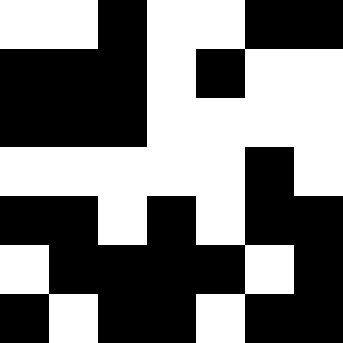[["white", "white", "black", "white", "white", "black", "black"], ["black", "black", "black", "white", "black", "white", "white"], ["black", "black", "black", "white", "white", "white", "white"], ["white", "white", "white", "white", "white", "black", "white"], ["black", "black", "white", "black", "white", "black", "black"], ["white", "black", "black", "black", "black", "white", "black"], ["black", "white", "black", "black", "white", "black", "black"]]